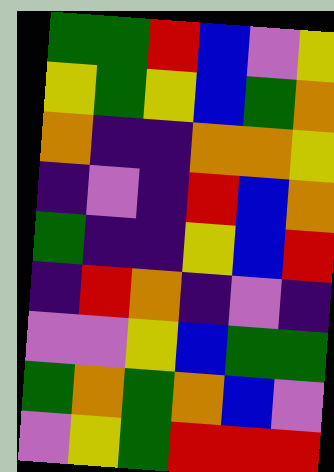[["green", "green", "red", "blue", "violet", "yellow"], ["yellow", "green", "yellow", "blue", "green", "orange"], ["orange", "indigo", "indigo", "orange", "orange", "yellow"], ["indigo", "violet", "indigo", "red", "blue", "orange"], ["green", "indigo", "indigo", "yellow", "blue", "red"], ["indigo", "red", "orange", "indigo", "violet", "indigo"], ["violet", "violet", "yellow", "blue", "green", "green"], ["green", "orange", "green", "orange", "blue", "violet"], ["violet", "yellow", "green", "red", "red", "red"]]